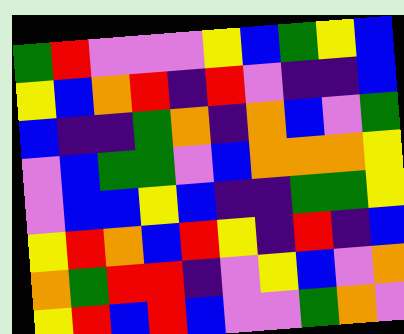[["green", "red", "violet", "violet", "violet", "yellow", "blue", "green", "yellow", "blue"], ["yellow", "blue", "orange", "red", "indigo", "red", "violet", "indigo", "indigo", "blue"], ["blue", "indigo", "indigo", "green", "orange", "indigo", "orange", "blue", "violet", "green"], ["violet", "blue", "green", "green", "violet", "blue", "orange", "orange", "orange", "yellow"], ["violet", "blue", "blue", "yellow", "blue", "indigo", "indigo", "green", "green", "yellow"], ["yellow", "red", "orange", "blue", "red", "yellow", "indigo", "red", "indigo", "blue"], ["orange", "green", "red", "red", "indigo", "violet", "yellow", "blue", "violet", "orange"], ["yellow", "red", "blue", "red", "blue", "violet", "violet", "green", "orange", "violet"]]